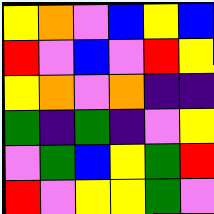[["yellow", "orange", "violet", "blue", "yellow", "blue"], ["red", "violet", "blue", "violet", "red", "yellow"], ["yellow", "orange", "violet", "orange", "indigo", "indigo"], ["green", "indigo", "green", "indigo", "violet", "yellow"], ["violet", "green", "blue", "yellow", "green", "red"], ["red", "violet", "yellow", "yellow", "green", "violet"]]